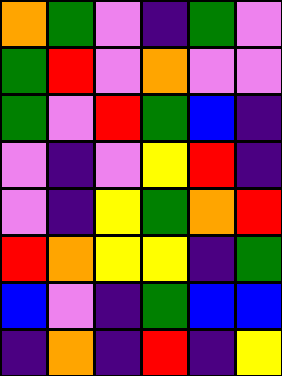[["orange", "green", "violet", "indigo", "green", "violet"], ["green", "red", "violet", "orange", "violet", "violet"], ["green", "violet", "red", "green", "blue", "indigo"], ["violet", "indigo", "violet", "yellow", "red", "indigo"], ["violet", "indigo", "yellow", "green", "orange", "red"], ["red", "orange", "yellow", "yellow", "indigo", "green"], ["blue", "violet", "indigo", "green", "blue", "blue"], ["indigo", "orange", "indigo", "red", "indigo", "yellow"]]